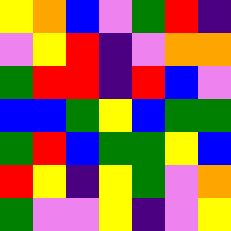[["yellow", "orange", "blue", "violet", "green", "red", "indigo"], ["violet", "yellow", "red", "indigo", "violet", "orange", "orange"], ["green", "red", "red", "indigo", "red", "blue", "violet"], ["blue", "blue", "green", "yellow", "blue", "green", "green"], ["green", "red", "blue", "green", "green", "yellow", "blue"], ["red", "yellow", "indigo", "yellow", "green", "violet", "orange"], ["green", "violet", "violet", "yellow", "indigo", "violet", "yellow"]]